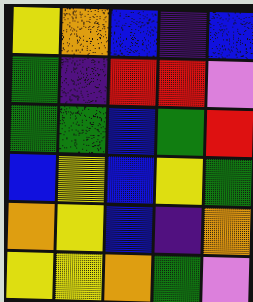[["yellow", "orange", "blue", "indigo", "blue"], ["green", "indigo", "red", "red", "violet"], ["green", "green", "blue", "green", "red"], ["blue", "yellow", "blue", "yellow", "green"], ["orange", "yellow", "blue", "indigo", "orange"], ["yellow", "yellow", "orange", "green", "violet"]]